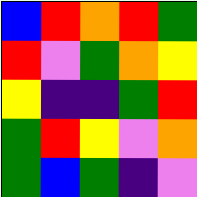[["blue", "red", "orange", "red", "green"], ["red", "violet", "green", "orange", "yellow"], ["yellow", "indigo", "indigo", "green", "red"], ["green", "red", "yellow", "violet", "orange"], ["green", "blue", "green", "indigo", "violet"]]